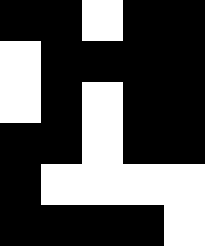[["black", "black", "white", "black", "black"], ["white", "black", "black", "black", "black"], ["white", "black", "white", "black", "black"], ["black", "black", "white", "black", "black"], ["black", "white", "white", "white", "white"], ["black", "black", "black", "black", "white"]]